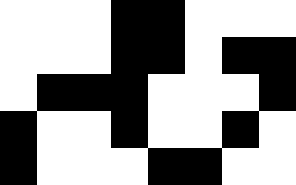[["white", "white", "white", "black", "black", "white", "white", "white"], ["white", "white", "white", "black", "black", "white", "black", "black"], ["white", "black", "black", "black", "white", "white", "white", "black"], ["black", "white", "white", "black", "white", "white", "black", "white"], ["black", "white", "white", "white", "black", "black", "white", "white"]]